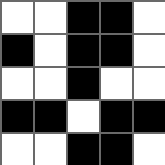[["white", "white", "black", "black", "white"], ["black", "white", "black", "black", "white"], ["white", "white", "black", "white", "white"], ["black", "black", "white", "black", "black"], ["white", "white", "black", "black", "white"]]